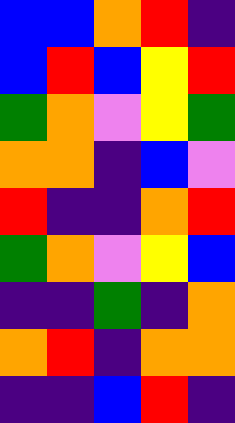[["blue", "blue", "orange", "red", "indigo"], ["blue", "red", "blue", "yellow", "red"], ["green", "orange", "violet", "yellow", "green"], ["orange", "orange", "indigo", "blue", "violet"], ["red", "indigo", "indigo", "orange", "red"], ["green", "orange", "violet", "yellow", "blue"], ["indigo", "indigo", "green", "indigo", "orange"], ["orange", "red", "indigo", "orange", "orange"], ["indigo", "indigo", "blue", "red", "indigo"]]